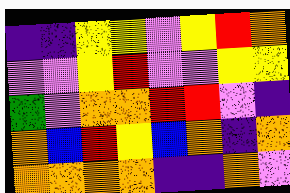[["indigo", "indigo", "yellow", "yellow", "violet", "yellow", "red", "orange"], ["violet", "violet", "yellow", "red", "violet", "violet", "yellow", "yellow"], ["green", "violet", "orange", "orange", "red", "red", "violet", "indigo"], ["orange", "blue", "red", "yellow", "blue", "orange", "indigo", "orange"], ["orange", "orange", "orange", "orange", "indigo", "indigo", "orange", "violet"]]